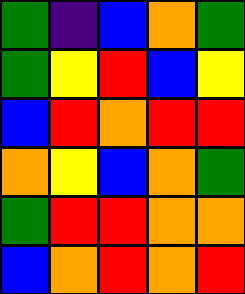[["green", "indigo", "blue", "orange", "green"], ["green", "yellow", "red", "blue", "yellow"], ["blue", "red", "orange", "red", "red"], ["orange", "yellow", "blue", "orange", "green"], ["green", "red", "red", "orange", "orange"], ["blue", "orange", "red", "orange", "red"]]